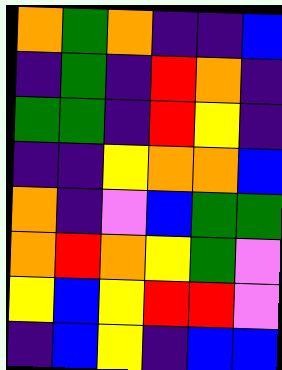[["orange", "green", "orange", "indigo", "indigo", "blue"], ["indigo", "green", "indigo", "red", "orange", "indigo"], ["green", "green", "indigo", "red", "yellow", "indigo"], ["indigo", "indigo", "yellow", "orange", "orange", "blue"], ["orange", "indigo", "violet", "blue", "green", "green"], ["orange", "red", "orange", "yellow", "green", "violet"], ["yellow", "blue", "yellow", "red", "red", "violet"], ["indigo", "blue", "yellow", "indigo", "blue", "blue"]]